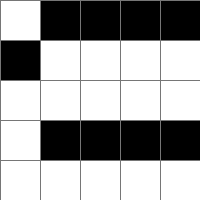[["white", "black", "black", "black", "black"], ["black", "white", "white", "white", "white"], ["white", "white", "white", "white", "white"], ["white", "black", "black", "black", "black"], ["white", "white", "white", "white", "white"]]